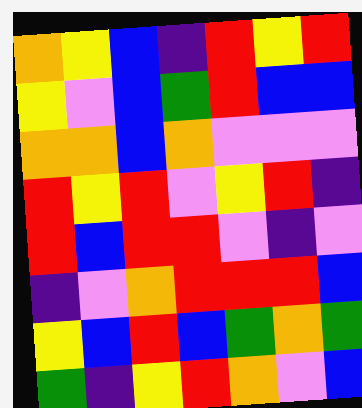[["orange", "yellow", "blue", "indigo", "red", "yellow", "red"], ["yellow", "violet", "blue", "green", "red", "blue", "blue"], ["orange", "orange", "blue", "orange", "violet", "violet", "violet"], ["red", "yellow", "red", "violet", "yellow", "red", "indigo"], ["red", "blue", "red", "red", "violet", "indigo", "violet"], ["indigo", "violet", "orange", "red", "red", "red", "blue"], ["yellow", "blue", "red", "blue", "green", "orange", "green"], ["green", "indigo", "yellow", "red", "orange", "violet", "blue"]]